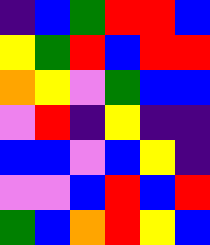[["indigo", "blue", "green", "red", "red", "blue"], ["yellow", "green", "red", "blue", "red", "red"], ["orange", "yellow", "violet", "green", "blue", "blue"], ["violet", "red", "indigo", "yellow", "indigo", "indigo"], ["blue", "blue", "violet", "blue", "yellow", "indigo"], ["violet", "violet", "blue", "red", "blue", "red"], ["green", "blue", "orange", "red", "yellow", "blue"]]